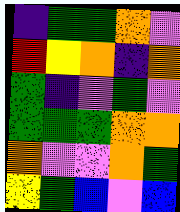[["indigo", "green", "green", "orange", "violet"], ["red", "yellow", "orange", "indigo", "orange"], ["green", "indigo", "violet", "green", "violet"], ["green", "green", "green", "orange", "orange"], ["orange", "violet", "violet", "orange", "green"], ["yellow", "green", "blue", "violet", "blue"]]